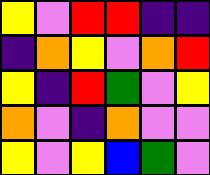[["yellow", "violet", "red", "red", "indigo", "indigo"], ["indigo", "orange", "yellow", "violet", "orange", "red"], ["yellow", "indigo", "red", "green", "violet", "yellow"], ["orange", "violet", "indigo", "orange", "violet", "violet"], ["yellow", "violet", "yellow", "blue", "green", "violet"]]